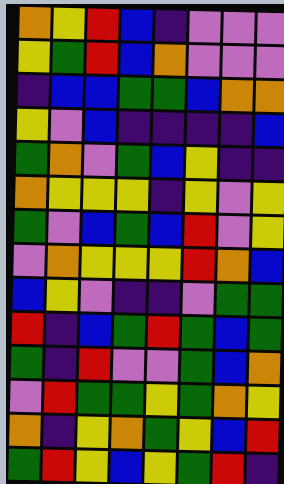[["orange", "yellow", "red", "blue", "indigo", "violet", "violet", "violet"], ["yellow", "green", "red", "blue", "orange", "violet", "violet", "violet"], ["indigo", "blue", "blue", "green", "green", "blue", "orange", "orange"], ["yellow", "violet", "blue", "indigo", "indigo", "indigo", "indigo", "blue"], ["green", "orange", "violet", "green", "blue", "yellow", "indigo", "indigo"], ["orange", "yellow", "yellow", "yellow", "indigo", "yellow", "violet", "yellow"], ["green", "violet", "blue", "green", "blue", "red", "violet", "yellow"], ["violet", "orange", "yellow", "yellow", "yellow", "red", "orange", "blue"], ["blue", "yellow", "violet", "indigo", "indigo", "violet", "green", "green"], ["red", "indigo", "blue", "green", "red", "green", "blue", "green"], ["green", "indigo", "red", "violet", "violet", "green", "blue", "orange"], ["violet", "red", "green", "green", "yellow", "green", "orange", "yellow"], ["orange", "indigo", "yellow", "orange", "green", "yellow", "blue", "red"], ["green", "red", "yellow", "blue", "yellow", "green", "red", "indigo"]]